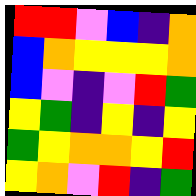[["red", "red", "violet", "blue", "indigo", "orange"], ["blue", "orange", "yellow", "yellow", "yellow", "orange"], ["blue", "violet", "indigo", "violet", "red", "green"], ["yellow", "green", "indigo", "yellow", "indigo", "yellow"], ["green", "yellow", "orange", "orange", "yellow", "red"], ["yellow", "orange", "violet", "red", "indigo", "green"]]